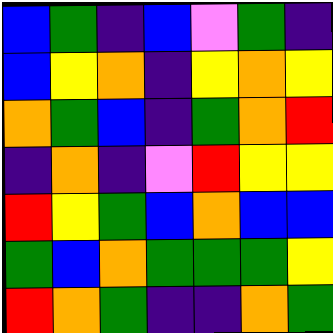[["blue", "green", "indigo", "blue", "violet", "green", "indigo"], ["blue", "yellow", "orange", "indigo", "yellow", "orange", "yellow"], ["orange", "green", "blue", "indigo", "green", "orange", "red"], ["indigo", "orange", "indigo", "violet", "red", "yellow", "yellow"], ["red", "yellow", "green", "blue", "orange", "blue", "blue"], ["green", "blue", "orange", "green", "green", "green", "yellow"], ["red", "orange", "green", "indigo", "indigo", "orange", "green"]]